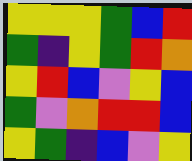[["yellow", "yellow", "yellow", "green", "blue", "red"], ["green", "indigo", "yellow", "green", "red", "orange"], ["yellow", "red", "blue", "violet", "yellow", "blue"], ["green", "violet", "orange", "red", "red", "blue"], ["yellow", "green", "indigo", "blue", "violet", "yellow"]]